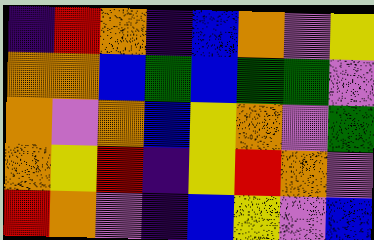[["indigo", "red", "orange", "indigo", "blue", "orange", "violet", "yellow"], ["orange", "orange", "blue", "green", "blue", "green", "green", "violet"], ["orange", "violet", "orange", "blue", "yellow", "orange", "violet", "green"], ["orange", "yellow", "red", "indigo", "yellow", "red", "orange", "violet"], ["red", "orange", "violet", "indigo", "blue", "yellow", "violet", "blue"]]